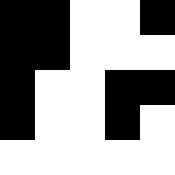[["black", "black", "white", "white", "black"], ["black", "black", "white", "white", "white"], ["black", "white", "white", "black", "black"], ["black", "white", "white", "black", "white"], ["white", "white", "white", "white", "white"]]